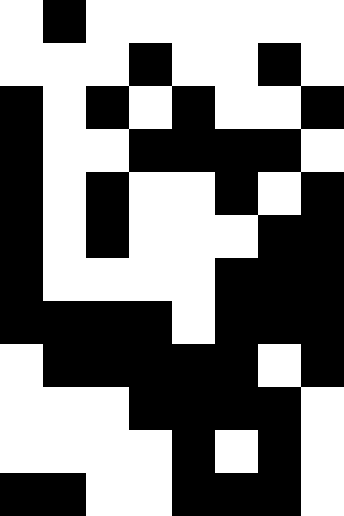[["white", "black", "white", "white", "white", "white", "white", "white"], ["white", "white", "white", "black", "white", "white", "black", "white"], ["black", "white", "black", "white", "black", "white", "white", "black"], ["black", "white", "white", "black", "black", "black", "black", "white"], ["black", "white", "black", "white", "white", "black", "white", "black"], ["black", "white", "black", "white", "white", "white", "black", "black"], ["black", "white", "white", "white", "white", "black", "black", "black"], ["black", "black", "black", "black", "white", "black", "black", "black"], ["white", "black", "black", "black", "black", "black", "white", "black"], ["white", "white", "white", "black", "black", "black", "black", "white"], ["white", "white", "white", "white", "black", "white", "black", "white"], ["black", "black", "white", "white", "black", "black", "black", "white"]]